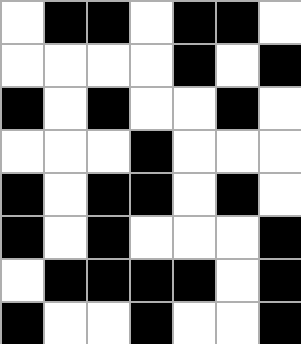[["white", "black", "black", "white", "black", "black", "white"], ["white", "white", "white", "white", "black", "white", "black"], ["black", "white", "black", "white", "white", "black", "white"], ["white", "white", "white", "black", "white", "white", "white"], ["black", "white", "black", "black", "white", "black", "white"], ["black", "white", "black", "white", "white", "white", "black"], ["white", "black", "black", "black", "black", "white", "black"], ["black", "white", "white", "black", "white", "white", "black"]]